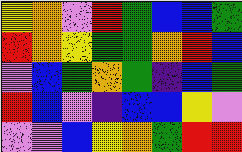[["yellow", "orange", "violet", "red", "green", "blue", "blue", "green"], ["red", "orange", "yellow", "green", "green", "orange", "red", "blue"], ["violet", "blue", "green", "orange", "green", "indigo", "blue", "green"], ["red", "blue", "violet", "indigo", "blue", "blue", "yellow", "violet"], ["violet", "violet", "blue", "yellow", "orange", "green", "red", "red"]]